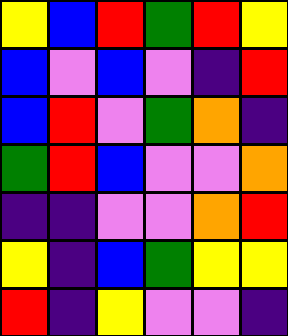[["yellow", "blue", "red", "green", "red", "yellow"], ["blue", "violet", "blue", "violet", "indigo", "red"], ["blue", "red", "violet", "green", "orange", "indigo"], ["green", "red", "blue", "violet", "violet", "orange"], ["indigo", "indigo", "violet", "violet", "orange", "red"], ["yellow", "indigo", "blue", "green", "yellow", "yellow"], ["red", "indigo", "yellow", "violet", "violet", "indigo"]]